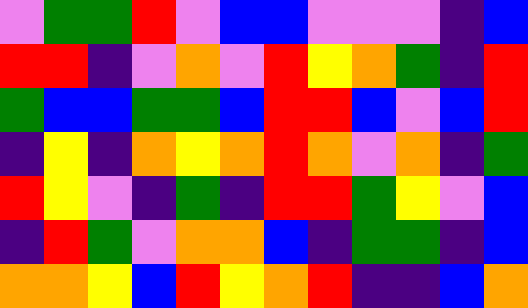[["violet", "green", "green", "red", "violet", "blue", "blue", "violet", "violet", "violet", "indigo", "blue"], ["red", "red", "indigo", "violet", "orange", "violet", "red", "yellow", "orange", "green", "indigo", "red"], ["green", "blue", "blue", "green", "green", "blue", "red", "red", "blue", "violet", "blue", "red"], ["indigo", "yellow", "indigo", "orange", "yellow", "orange", "red", "orange", "violet", "orange", "indigo", "green"], ["red", "yellow", "violet", "indigo", "green", "indigo", "red", "red", "green", "yellow", "violet", "blue"], ["indigo", "red", "green", "violet", "orange", "orange", "blue", "indigo", "green", "green", "indigo", "blue"], ["orange", "orange", "yellow", "blue", "red", "yellow", "orange", "red", "indigo", "indigo", "blue", "orange"]]